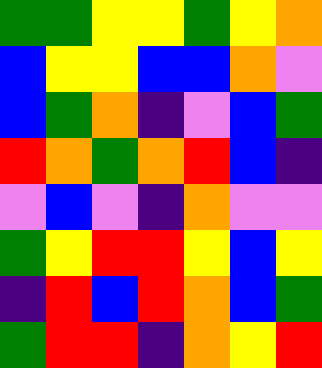[["green", "green", "yellow", "yellow", "green", "yellow", "orange"], ["blue", "yellow", "yellow", "blue", "blue", "orange", "violet"], ["blue", "green", "orange", "indigo", "violet", "blue", "green"], ["red", "orange", "green", "orange", "red", "blue", "indigo"], ["violet", "blue", "violet", "indigo", "orange", "violet", "violet"], ["green", "yellow", "red", "red", "yellow", "blue", "yellow"], ["indigo", "red", "blue", "red", "orange", "blue", "green"], ["green", "red", "red", "indigo", "orange", "yellow", "red"]]